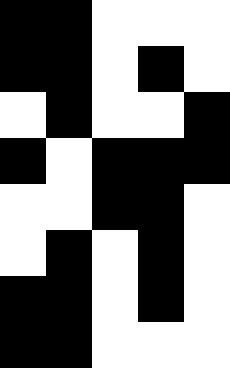[["black", "black", "white", "white", "white"], ["black", "black", "white", "black", "white"], ["white", "black", "white", "white", "black"], ["black", "white", "black", "black", "black"], ["white", "white", "black", "black", "white"], ["white", "black", "white", "black", "white"], ["black", "black", "white", "black", "white"], ["black", "black", "white", "white", "white"]]